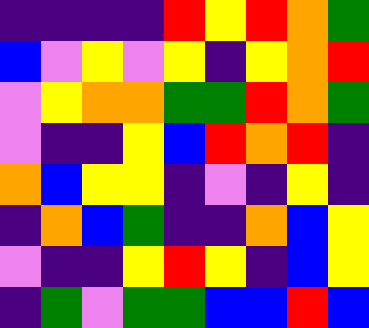[["indigo", "indigo", "indigo", "indigo", "red", "yellow", "red", "orange", "green"], ["blue", "violet", "yellow", "violet", "yellow", "indigo", "yellow", "orange", "red"], ["violet", "yellow", "orange", "orange", "green", "green", "red", "orange", "green"], ["violet", "indigo", "indigo", "yellow", "blue", "red", "orange", "red", "indigo"], ["orange", "blue", "yellow", "yellow", "indigo", "violet", "indigo", "yellow", "indigo"], ["indigo", "orange", "blue", "green", "indigo", "indigo", "orange", "blue", "yellow"], ["violet", "indigo", "indigo", "yellow", "red", "yellow", "indigo", "blue", "yellow"], ["indigo", "green", "violet", "green", "green", "blue", "blue", "red", "blue"]]